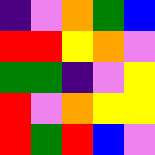[["indigo", "violet", "orange", "green", "blue"], ["red", "red", "yellow", "orange", "violet"], ["green", "green", "indigo", "violet", "yellow"], ["red", "violet", "orange", "yellow", "yellow"], ["red", "green", "red", "blue", "violet"]]